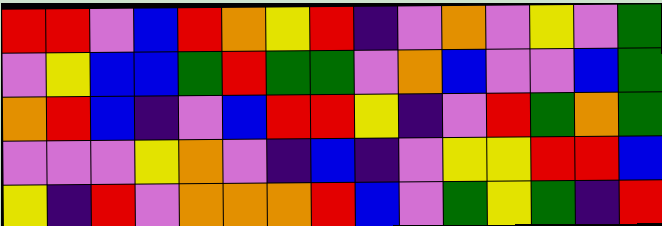[["red", "red", "violet", "blue", "red", "orange", "yellow", "red", "indigo", "violet", "orange", "violet", "yellow", "violet", "green"], ["violet", "yellow", "blue", "blue", "green", "red", "green", "green", "violet", "orange", "blue", "violet", "violet", "blue", "green"], ["orange", "red", "blue", "indigo", "violet", "blue", "red", "red", "yellow", "indigo", "violet", "red", "green", "orange", "green"], ["violet", "violet", "violet", "yellow", "orange", "violet", "indigo", "blue", "indigo", "violet", "yellow", "yellow", "red", "red", "blue"], ["yellow", "indigo", "red", "violet", "orange", "orange", "orange", "red", "blue", "violet", "green", "yellow", "green", "indigo", "red"]]